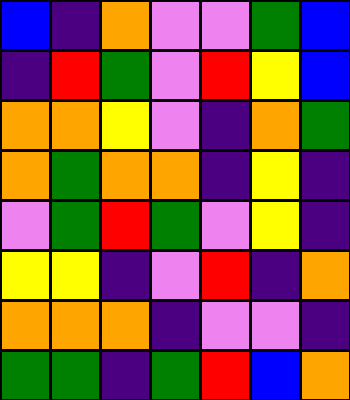[["blue", "indigo", "orange", "violet", "violet", "green", "blue"], ["indigo", "red", "green", "violet", "red", "yellow", "blue"], ["orange", "orange", "yellow", "violet", "indigo", "orange", "green"], ["orange", "green", "orange", "orange", "indigo", "yellow", "indigo"], ["violet", "green", "red", "green", "violet", "yellow", "indigo"], ["yellow", "yellow", "indigo", "violet", "red", "indigo", "orange"], ["orange", "orange", "orange", "indigo", "violet", "violet", "indigo"], ["green", "green", "indigo", "green", "red", "blue", "orange"]]